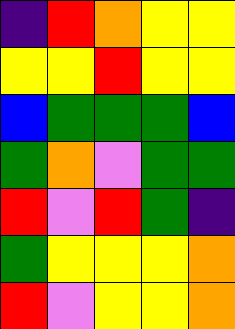[["indigo", "red", "orange", "yellow", "yellow"], ["yellow", "yellow", "red", "yellow", "yellow"], ["blue", "green", "green", "green", "blue"], ["green", "orange", "violet", "green", "green"], ["red", "violet", "red", "green", "indigo"], ["green", "yellow", "yellow", "yellow", "orange"], ["red", "violet", "yellow", "yellow", "orange"]]